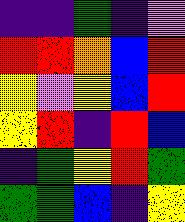[["indigo", "indigo", "green", "indigo", "violet"], ["red", "red", "orange", "blue", "red"], ["yellow", "violet", "yellow", "blue", "red"], ["yellow", "red", "indigo", "red", "blue"], ["indigo", "green", "yellow", "red", "green"], ["green", "green", "blue", "indigo", "yellow"]]